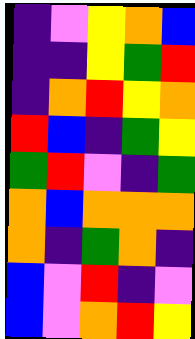[["indigo", "violet", "yellow", "orange", "blue"], ["indigo", "indigo", "yellow", "green", "red"], ["indigo", "orange", "red", "yellow", "orange"], ["red", "blue", "indigo", "green", "yellow"], ["green", "red", "violet", "indigo", "green"], ["orange", "blue", "orange", "orange", "orange"], ["orange", "indigo", "green", "orange", "indigo"], ["blue", "violet", "red", "indigo", "violet"], ["blue", "violet", "orange", "red", "yellow"]]